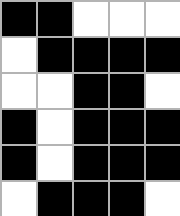[["black", "black", "white", "white", "white"], ["white", "black", "black", "black", "black"], ["white", "white", "black", "black", "white"], ["black", "white", "black", "black", "black"], ["black", "white", "black", "black", "black"], ["white", "black", "black", "black", "white"]]